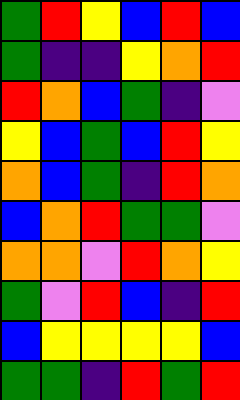[["green", "red", "yellow", "blue", "red", "blue"], ["green", "indigo", "indigo", "yellow", "orange", "red"], ["red", "orange", "blue", "green", "indigo", "violet"], ["yellow", "blue", "green", "blue", "red", "yellow"], ["orange", "blue", "green", "indigo", "red", "orange"], ["blue", "orange", "red", "green", "green", "violet"], ["orange", "orange", "violet", "red", "orange", "yellow"], ["green", "violet", "red", "blue", "indigo", "red"], ["blue", "yellow", "yellow", "yellow", "yellow", "blue"], ["green", "green", "indigo", "red", "green", "red"]]